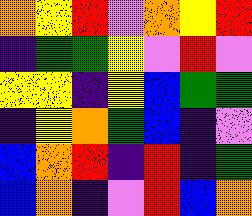[["orange", "yellow", "red", "violet", "orange", "yellow", "red"], ["indigo", "green", "green", "yellow", "violet", "red", "violet"], ["yellow", "yellow", "indigo", "yellow", "blue", "green", "green"], ["indigo", "yellow", "orange", "green", "blue", "indigo", "violet"], ["blue", "orange", "red", "indigo", "red", "indigo", "green"], ["blue", "orange", "indigo", "violet", "red", "blue", "orange"]]